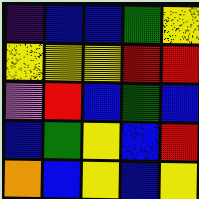[["indigo", "blue", "blue", "green", "yellow"], ["yellow", "yellow", "yellow", "red", "red"], ["violet", "red", "blue", "green", "blue"], ["blue", "green", "yellow", "blue", "red"], ["orange", "blue", "yellow", "blue", "yellow"]]